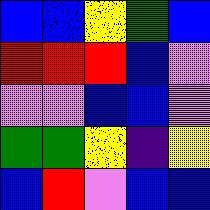[["blue", "blue", "yellow", "green", "blue"], ["red", "red", "red", "blue", "violet"], ["violet", "violet", "blue", "blue", "violet"], ["green", "green", "yellow", "indigo", "yellow"], ["blue", "red", "violet", "blue", "blue"]]